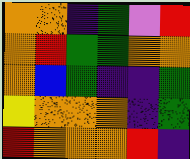[["orange", "orange", "indigo", "green", "violet", "red"], ["orange", "red", "green", "green", "orange", "orange"], ["orange", "blue", "green", "indigo", "indigo", "green"], ["yellow", "orange", "orange", "orange", "indigo", "green"], ["red", "orange", "orange", "orange", "red", "indigo"]]